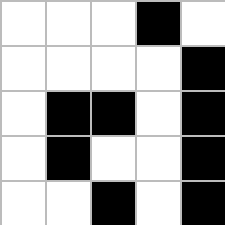[["white", "white", "white", "black", "white"], ["white", "white", "white", "white", "black"], ["white", "black", "black", "white", "black"], ["white", "black", "white", "white", "black"], ["white", "white", "black", "white", "black"]]